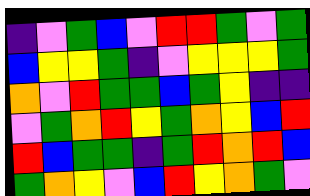[["indigo", "violet", "green", "blue", "violet", "red", "red", "green", "violet", "green"], ["blue", "yellow", "yellow", "green", "indigo", "violet", "yellow", "yellow", "yellow", "green"], ["orange", "violet", "red", "green", "green", "blue", "green", "yellow", "indigo", "indigo"], ["violet", "green", "orange", "red", "yellow", "green", "orange", "yellow", "blue", "red"], ["red", "blue", "green", "green", "indigo", "green", "red", "orange", "red", "blue"], ["green", "orange", "yellow", "violet", "blue", "red", "yellow", "orange", "green", "violet"]]